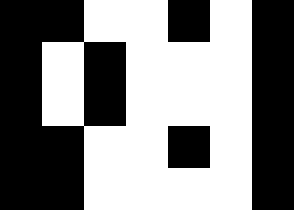[["black", "black", "white", "white", "black", "white", "black"], ["black", "white", "black", "white", "white", "white", "black"], ["black", "white", "black", "white", "white", "white", "black"], ["black", "black", "white", "white", "black", "white", "black"], ["black", "black", "white", "white", "white", "white", "black"]]